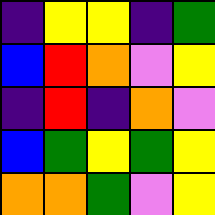[["indigo", "yellow", "yellow", "indigo", "green"], ["blue", "red", "orange", "violet", "yellow"], ["indigo", "red", "indigo", "orange", "violet"], ["blue", "green", "yellow", "green", "yellow"], ["orange", "orange", "green", "violet", "yellow"]]